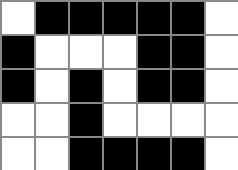[["white", "black", "black", "black", "black", "black", "white"], ["black", "white", "white", "white", "black", "black", "white"], ["black", "white", "black", "white", "black", "black", "white"], ["white", "white", "black", "white", "white", "white", "white"], ["white", "white", "black", "black", "black", "black", "white"]]